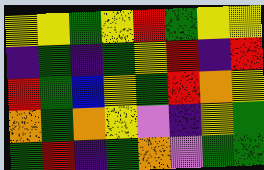[["yellow", "yellow", "green", "yellow", "red", "green", "yellow", "yellow"], ["indigo", "green", "indigo", "green", "yellow", "red", "indigo", "red"], ["red", "green", "blue", "yellow", "green", "red", "orange", "yellow"], ["orange", "green", "orange", "yellow", "violet", "indigo", "yellow", "green"], ["green", "red", "indigo", "green", "orange", "violet", "green", "green"]]